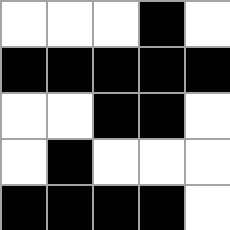[["white", "white", "white", "black", "white"], ["black", "black", "black", "black", "black"], ["white", "white", "black", "black", "white"], ["white", "black", "white", "white", "white"], ["black", "black", "black", "black", "white"]]